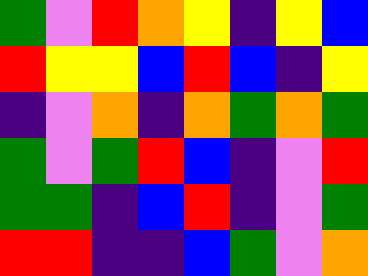[["green", "violet", "red", "orange", "yellow", "indigo", "yellow", "blue"], ["red", "yellow", "yellow", "blue", "red", "blue", "indigo", "yellow"], ["indigo", "violet", "orange", "indigo", "orange", "green", "orange", "green"], ["green", "violet", "green", "red", "blue", "indigo", "violet", "red"], ["green", "green", "indigo", "blue", "red", "indigo", "violet", "green"], ["red", "red", "indigo", "indigo", "blue", "green", "violet", "orange"]]